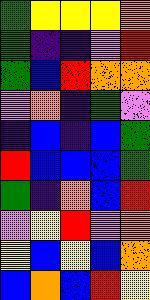[["green", "yellow", "yellow", "yellow", "orange"], ["green", "indigo", "indigo", "violet", "red"], ["green", "blue", "red", "orange", "orange"], ["violet", "orange", "indigo", "green", "violet"], ["indigo", "blue", "indigo", "blue", "green"], ["red", "blue", "blue", "blue", "green"], ["green", "indigo", "orange", "blue", "red"], ["violet", "yellow", "red", "violet", "orange"], ["yellow", "blue", "yellow", "blue", "orange"], ["blue", "orange", "blue", "red", "yellow"]]